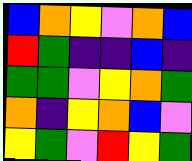[["blue", "orange", "yellow", "violet", "orange", "blue"], ["red", "green", "indigo", "indigo", "blue", "indigo"], ["green", "green", "violet", "yellow", "orange", "green"], ["orange", "indigo", "yellow", "orange", "blue", "violet"], ["yellow", "green", "violet", "red", "yellow", "green"]]